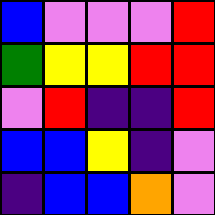[["blue", "violet", "violet", "violet", "red"], ["green", "yellow", "yellow", "red", "red"], ["violet", "red", "indigo", "indigo", "red"], ["blue", "blue", "yellow", "indigo", "violet"], ["indigo", "blue", "blue", "orange", "violet"]]